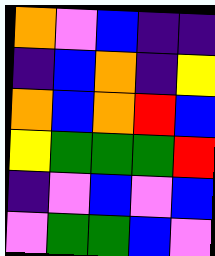[["orange", "violet", "blue", "indigo", "indigo"], ["indigo", "blue", "orange", "indigo", "yellow"], ["orange", "blue", "orange", "red", "blue"], ["yellow", "green", "green", "green", "red"], ["indigo", "violet", "blue", "violet", "blue"], ["violet", "green", "green", "blue", "violet"]]